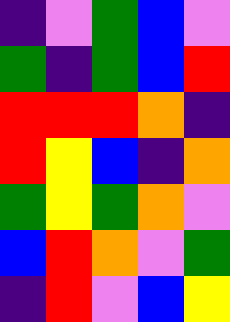[["indigo", "violet", "green", "blue", "violet"], ["green", "indigo", "green", "blue", "red"], ["red", "red", "red", "orange", "indigo"], ["red", "yellow", "blue", "indigo", "orange"], ["green", "yellow", "green", "orange", "violet"], ["blue", "red", "orange", "violet", "green"], ["indigo", "red", "violet", "blue", "yellow"]]